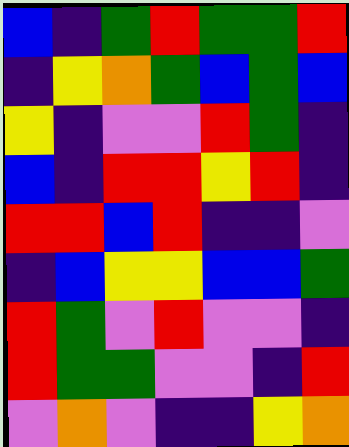[["blue", "indigo", "green", "red", "green", "green", "red"], ["indigo", "yellow", "orange", "green", "blue", "green", "blue"], ["yellow", "indigo", "violet", "violet", "red", "green", "indigo"], ["blue", "indigo", "red", "red", "yellow", "red", "indigo"], ["red", "red", "blue", "red", "indigo", "indigo", "violet"], ["indigo", "blue", "yellow", "yellow", "blue", "blue", "green"], ["red", "green", "violet", "red", "violet", "violet", "indigo"], ["red", "green", "green", "violet", "violet", "indigo", "red"], ["violet", "orange", "violet", "indigo", "indigo", "yellow", "orange"]]